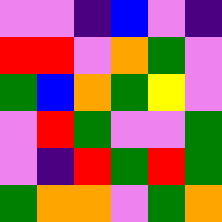[["violet", "violet", "indigo", "blue", "violet", "indigo"], ["red", "red", "violet", "orange", "green", "violet"], ["green", "blue", "orange", "green", "yellow", "violet"], ["violet", "red", "green", "violet", "violet", "green"], ["violet", "indigo", "red", "green", "red", "green"], ["green", "orange", "orange", "violet", "green", "orange"]]